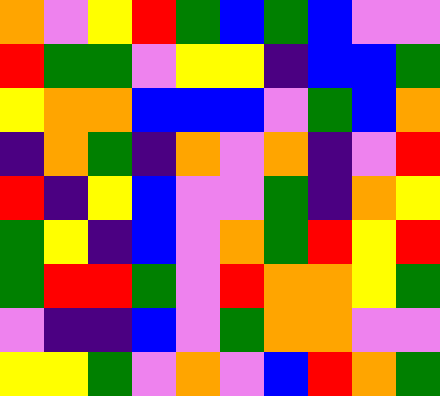[["orange", "violet", "yellow", "red", "green", "blue", "green", "blue", "violet", "violet"], ["red", "green", "green", "violet", "yellow", "yellow", "indigo", "blue", "blue", "green"], ["yellow", "orange", "orange", "blue", "blue", "blue", "violet", "green", "blue", "orange"], ["indigo", "orange", "green", "indigo", "orange", "violet", "orange", "indigo", "violet", "red"], ["red", "indigo", "yellow", "blue", "violet", "violet", "green", "indigo", "orange", "yellow"], ["green", "yellow", "indigo", "blue", "violet", "orange", "green", "red", "yellow", "red"], ["green", "red", "red", "green", "violet", "red", "orange", "orange", "yellow", "green"], ["violet", "indigo", "indigo", "blue", "violet", "green", "orange", "orange", "violet", "violet"], ["yellow", "yellow", "green", "violet", "orange", "violet", "blue", "red", "orange", "green"]]